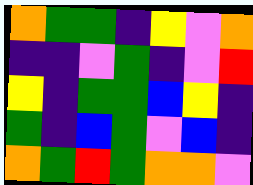[["orange", "green", "green", "indigo", "yellow", "violet", "orange"], ["indigo", "indigo", "violet", "green", "indigo", "violet", "red"], ["yellow", "indigo", "green", "green", "blue", "yellow", "indigo"], ["green", "indigo", "blue", "green", "violet", "blue", "indigo"], ["orange", "green", "red", "green", "orange", "orange", "violet"]]